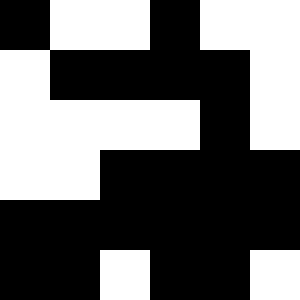[["black", "white", "white", "black", "white", "white"], ["white", "black", "black", "black", "black", "white"], ["white", "white", "white", "white", "black", "white"], ["white", "white", "black", "black", "black", "black"], ["black", "black", "black", "black", "black", "black"], ["black", "black", "white", "black", "black", "white"]]